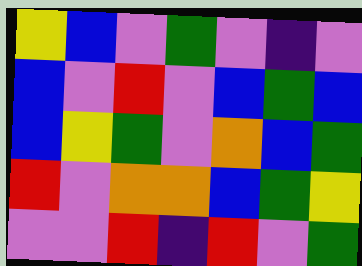[["yellow", "blue", "violet", "green", "violet", "indigo", "violet"], ["blue", "violet", "red", "violet", "blue", "green", "blue"], ["blue", "yellow", "green", "violet", "orange", "blue", "green"], ["red", "violet", "orange", "orange", "blue", "green", "yellow"], ["violet", "violet", "red", "indigo", "red", "violet", "green"]]